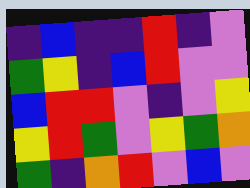[["indigo", "blue", "indigo", "indigo", "red", "indigo", "violet"], ["green", "yellow", "indigo", "blue", "red", "violet", "violet"], ["blue", "red", "red", "violet", "indigo", "violet", "yellow"], ["yellow", "red", "green", "violet", "yellow", "green", "orange"], ["green", "indigo", "orange", "red", "violet", "blue", "violet"]]